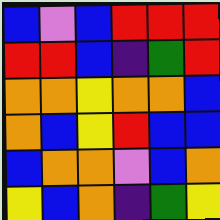[["blue", "violet", "blue", "red", "red", "red"], ["red", "red", "blue", "indigo", "green", "red"], ["orange", "orange", "yellow", "orange", "orange", "blue"], ["orange", "blue", "yellow", "red", "blue", "blue"], ["blue", "orange", "orange", "violet", "blue", "orange"], ["yellow", "blue", "orange", "indigo", "green", "yellow"]]